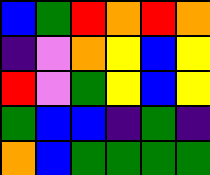[["blue", "green", "red", "orange", "red", "orange"], ["indigo", "violet", "orange", "yellow", "blue", "yellow"], ["red", "violet", "green", "yellow", "blue", "yellow"], ["green", "blue", "blue", "indigo", "green", "indigo"], ["orange", "blue", "green", "green", "green", "green"]]